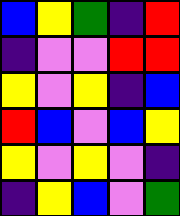[["blue", "yellow", "green", "indigo", "red"], ["indigo", "violet", "violet", "red", "red"], ["yellow", "violet", "yellow", "indigo", "blue"], ["red", "blue", "violet", "blue", "yellow"], ["yellow", "violet", "yellow", "violet", "indigo"], ["indigo", "yellow", "blue", "violet", "green"]]